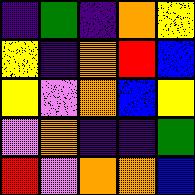[["indigo", "green", "indigo", "orange", "yellow"], ["yellow", "indigo", "orange", "red", "blue"], ["yellow", "violet", "orange", "blue", "yellow"], ["violet", "orange", "indigo", "indigo", "green"], ["red", "violet", "orange", "orange", "blue"]]